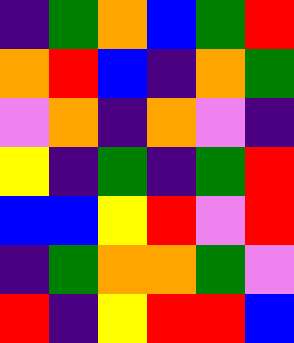[["indigo", "green", "orange", "blue", "green", "red"], ["orange", "red", "blue", "indigo", "orange", "green"], ["violet", "orange", "indigo", "orange", "violet", "indigo"], ["yellow", "indigo", "green", "indigo", "green", "red"], ["blue", "blue", "yellow", "red", "violet", "red"], ["indigo", "green", "orange", "orange", "green", "violet"], ["red", "indigo", "yellow", "red", "red", "blue"]]